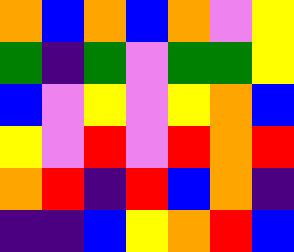[["orange", "blue", "orange", "blue", "orange", "violet", "yellow"], ["green", "indigo", "green", "violet", "green", "green", "yellow"], ["blue", "violet", "yellow", "violet", "yellow", "orange", "blue"], ["yellow", "violet", "red", "violet", "red", "orange", "red"], ["orange", "red", "indigo", "red", "blue", "orange", "indigo"], ["indigo", "indigo", "blue", "yellow", "orange", "red", "blue"]]